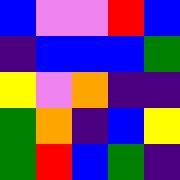[["blue", "violet", "violet", "red", "blue"], ["indigo", "blue", "blue", "blue", "green"], ["yellow", "violet", "orange", "indigo", "indigo"], ["green", "orange", "indigo", "blue", "yellow"], ["green", "red", "blue", "green", "indigo"]]